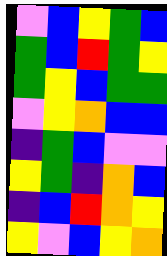[["violet", "blue", "yellow", "green", "blue"], ["green", "blue", "red", "green", "yellow"], ["green", "yellow", "blue", "green", "green"], ["violet", "yellow", "orange", "blue", "blue"], ["indigo", "green", "blue", "violet", "violet"], ["yellow", "green", "indigo", "orange", "blue"], ["indigo", "blue", "red", "orange", "yellow"], ["yellow", "violet", "blue", "yellow", "orange"]]